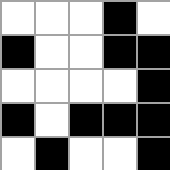[["white", "white", "white", "black", "white"], ["black", "white", "white", "black", "black"], ["white", "white", "white", "white", "black"], ["black", "white", "black", "black", "black"], ["white", "black", "white", "white", "black"]]